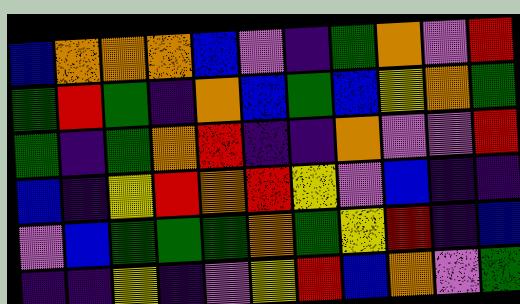[["blue", "orange", "orange", "orange", "blue", "violet", "indigo", "green", "orange", "violet", "red"], ["green", "red", "green", "indigo", "orange", "blue", "green", "blue", "yellow", "orange", "green"], ["green", "indigo", "green", "orange", "red", "indigo", "indigo", "orange", "violet", "violet", "red"], ["blue", "indigo", "yellow", "red", "orange", "red", "yellow", "violet", "blue", "indigo", "indigo"], ["violet", "blue", "green", "green", "green", "orange", "green", "yellow", "red", "indigo", "blue"], ["indigo", "indigo", "yellow", "indigo", "violet", "yellow", "red", "blue", "orange", "violet", "green"]]